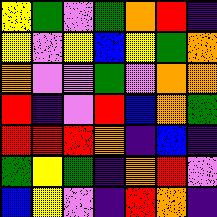[["yellow", "green", "violet", "green", "orange", "red", "indigo"], ["yellow", "violet", "yellow", "blue", "yellow", "green", "orange"], ["orange", "violet", "violet", "green", "violet", "orange", "orange"], ["red", "indigo", "violet", "red", "blue", "orange", "green"], ["red", "red", "red", "orange", "indigo", "blue", "indigo"], ["green", "yellow", "green", "indigo", "orange", "red", "violet"], ["blue", "yellow", "violet", "indigo", "red", "orange", "indigo"]]